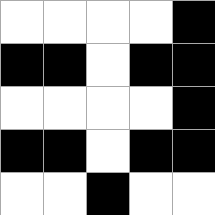[["white", "white", "white", "white", "black"], ["black", "black", "white", "black", "black"], ["white", "white", "white", "white", "black"], ["black", "black", "white", "black", "black"], ["white", "white", "black", "white", "white"]]